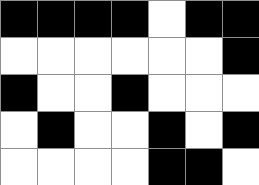[["black", "black", "black", "black", "white", "black", "black"], ["white", "white", "white", "white", "white", "white", "black"], ["black", "white", "white", "black", "white", "white", "white"], ["white", "black", "white", "white", "black", "white", "black"], ["white", "white", "white", "white", "black", "black", "white"]]